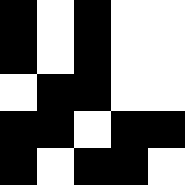[["black", "white", "black", "white", "white"], ["black", "white", "black", "white", "white"], ["white", "black", "black", "white", "white"], ["black", "black", "white", "black", "black"], ["black", "white", "black", "black", "white"]]